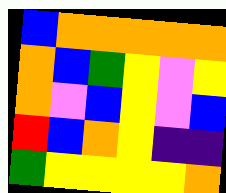[["blue", "orange", "orange", "orange", "orange", "orange"], ["orange", "blue", "green", "yellow", "violet", "yellow"], ["orange", "violet", "blue", "yellow", "violet", "blue"], ["red", "blue", "orange", "yellow", "indigo", "indigo"], ["green", "yellow", "yellow", "yellow", "yellow", "orange"]]